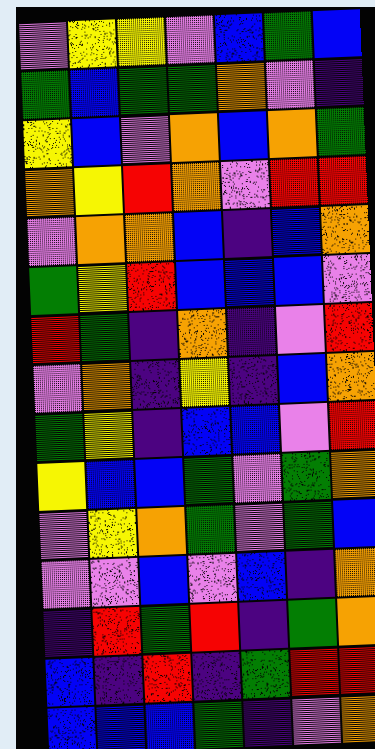[["violet", "yellow", "yellow", "violet", "blue", "green", "blue"], ["green", "blue", "green", "green", "orange", "violet", "indigo"], ["yellow", "blue", "violet", "orange", "blue", "orange", "green"], ["orange", "yellow", "red", "orange", "violet", "red", "red"], ["violet", "orange", "orange", "blue", "indigo", "blue", "orange"], ["green", "yellow", "red", "blue", "blue", "blue", "violet"], ["red", "green", "indigo", "orange", "indigo", "violet", "red"], ["violet", "orange", "indigo", "yellow", "indigo", "blue", "orange"], ["green", "yellow", "indigo", "blue", "blue", "violet", "red"], ["yellow", "blue", "blue", "green", "violet", "green", "orange"], ["violet", "yellow", "orange", "green", "violet", "green", "blue"], ["violet", "violet", "blue", "violet", "blue", "indigo", "orange"], ["indigo", "red", "green", "red", "indigo", "green", "orange"], ["blue", "indigo", "red", "indigo", "green", "red", "red"], ["blue", "blue", "blue", "green", "indigo", "violet", "orange"]]